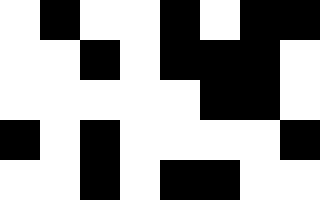[["white", "black", "white", "white", "black", "white", "black", "black"], ["white", "white", "black", "white", "black", "black", "black", "white"], ["white", "white", "white", "white", "white", "black", "black", "white"], ["black", "white", "black", "white", "white", "white", "white", "black"], ["white", "white", "black", "white", "black", "black", "white", "white"]]